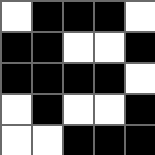[["white", "black", "black", "black", "white"], ["black", "black", "white", "white", "black"], ["black", "black", "black", "black", "white"], ["white", "black", "white", "white", "black"], ["white", "white", "black", "black", "black"]]